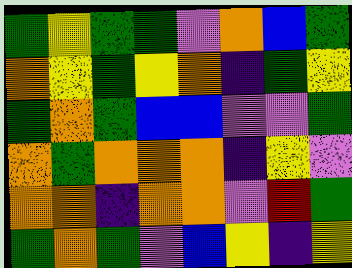[["green", "yellow", "green", "green", "violet", "orange", "blue", "green"], ["orange", "yellow", "green", "yellow", "orange", "indigo", "green", "yellow"], ["green", "orange", "green", "blue", "blue", "violet", "violet", "green"], ["orange", "green", "orange", "orange", "orange", "indigo", "yellow", "violet"], ["orange", "orange", "indigo", "orange", "orange", "violet", "red", "green"], ["green", "orange", "green", "violet", "blue", "yellow", "indigo", "yellow"]]